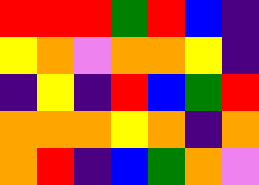[["red", "red", "red", "green", "red", "blue", "indigo"], ["yellow", "orange", "violet", "orange", "orange", "yellow", "indigo"], ["indigo", "yellow", "indigo", "red", "blue", "green", "red"], ["orange", "orange", "orange", "yellow", "orange", "indigo", "orange"], ["orange", "red", "indigo", "blue", "green", "orange", "violet"]]